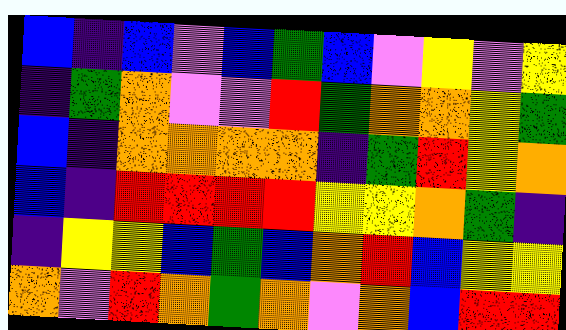[["blue", "indigo", "blue", "violet", "blue", "green", "blue", "violet", "yellow", "violet", "yellow"], ["indigo", "green", "orange", "violet", "violet", "red", "green", "orange", "orange", "yellow", "green"], ["blue", "indigo", "orange", "orange", "orange", "orange", "indigo", "green", "red", "yellow", "orange"], ["blue", "indigo", "red", "red", "red", "red", "yellow", "yellow", "orange", "green", "indigo"], ["indigo", "yellow", "yellow", "blue", "green", "blue", "orange", "red", "blue", "yellow", "yellow"], ["orange", "violet", "red", "orange", "green", "orange", "violet", "orange", "blue", "red", "red"]]